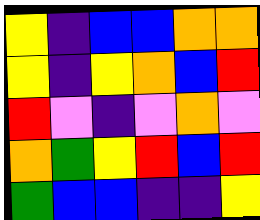[["yellow", "indigo", "blue", "blue", "orange", "orange"], ["yellow", "indigo", "yellow", "orange", "blue", "red"], ["red", "violet", "indigo", "violet", "orange", "violet"], ["orange", "green", "yellow", "red", "blue", "red"], ["green", "blue", "blue", "indigo", "indigo", "yellow"]]